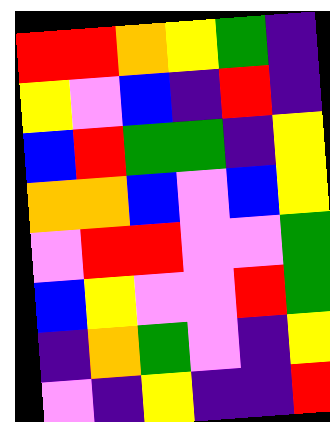[["red", "red", "orange", "yellow", "green", "indigo"], ["yellow", "violet", "blue", "indigo", "red", "indigo"], ["blue", "red", "green", "green", "indigo", "yellow"], ["orange", "orange", "blue", "violet", "blue", "yellow"], ["violet", "red", "red", "violet", "violet", "green"], ["blue", "yellow", "violet", "violet", "red", "green"], ["indigo", "orange", "green", "violet", "indigo", "yellow"], ["violet", "indigo", "yellow", "indigo", "indigo", "red"]]